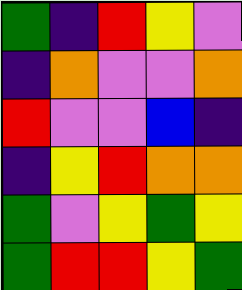[["green", "indigo", "red", "yellow", "violet"], ["indigo", "orange", "violet", "violet", "orange"], ["red", "violet", "violet", "blue", "indigo"], ["indigo", "yellow", "red", "orange", "orange"], ["green", "violet", "yellow", "green", "yellow"], ["green", "red", "red", "yellow", "green"]]